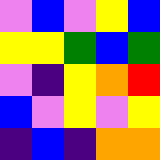[["violet", "blue", "violet", "yellow", "blue"], ["yellow", "yellow", "green", "blue", "green"], ["violet", "indigo", "yellow", "orange", "red"], ["blue", "violet", "yellow", "violet", "yellow"], ["indigo", "blue", "indigo", "orange", "orange"]]